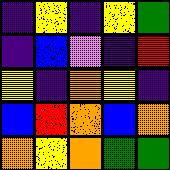[["indigo", "yellow", "indigo", "yellow", "green"], ["indigo", "blue", "violet", "indigo", "red"], ["yellow", "indigo", "orange", "yellow", "indigo"], ["blue", "red", "orange", "blue", "orange"], ["orange", "yellow", "orange", "green", "green"]]